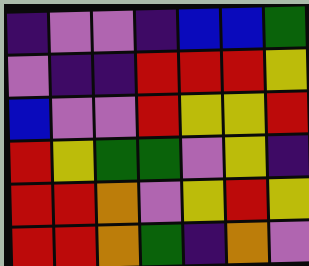[["indigo", "violet", "violet", "indigo", "blue", "blue", "green"], ["violet", "indigo", "indigo", "red", "red", "red", "yellow"], ["blue", "violet", "violet", "red", "yellow", "yellow", "red"], ["red", "yellow", "green", "green", "violet", "yellow", "indigo"], ["red", "red", "orange", "violet", "yellow", "red", "yellow"], ["red", "red", "orange", "green", "indigo", "orange", "violet"]]